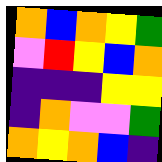[["orange", "blue", "orange", "yellow", "green"], ["violet", "red", "yellow", "blue", "orange"], ["indigo", "indigo", "indigo", "yellow", "yellow"], ["indigo", "orange", "violet", "violet", "green"], ["orange", "yellow", "orange", "blue", "indigo"]]